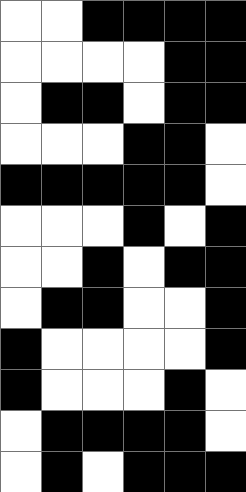[["white", "white", "black", "black", "black", "black"], ["white", "white", "white", "white", "black", "black"], ["white", "black", "black", "white", "black", "black"], ["white", "white", "white", "black", "black", "white"], ["black", "black", "black", "black", "black", "white"], ["white", "white", "white", "black", "white", "black"], ["white", "white", "black", "white", "black", "black"], ["white", "black", "black", "white", "white", "black"], ["black", "white", "white", "white", "white", "black"], ["black", "white", "white", "white", "black", "white"], ["white", "black", "black", "black", "black", "white"], ["white", "black", "white", "black", "black", "black"]]